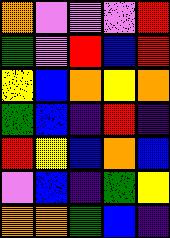[["orange", "violet", "violet", "violet", "red"], ["green", "violet", "red", "blue", "red"], ["yellow", "blue", "orange", "yellow", "orange"], ["green", "blue", "indigo", "red", "indigo"], ["red", "yellow", "blue", "orange", "blue"], ["violet", "blue", "indigo", "green", "yellow"], ["orange", "orange", "green", "blue", "indigo"]]